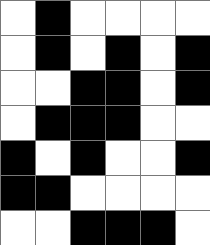[["white", "black", "white", "white", "white", "white"], ["white", "black", "white", "black", "white", "black"], ["white", "white", "black", "black", "white", "black"], ["white", "black", "black", "black", "white", "white"], ["black", "white", "black", "white", "white", "black"], ["black", "black", "white", "white", "white", "white"], ["white", "white", "black", "black", "black", "white"]]